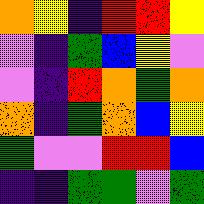[["orange", "yellow", "indigo", "red", "red", "yellow"], ["violet", "indigo", "green", "blue", "yellow", "violet"], ["violet", "indigo", "red", "orange", "green", "orange"], ["orange", "indigo", "green", "orange", "blue", "yellow"], ["green", "violet", "violet", "red", "red", "blue"], ["indigo", "indigo", "green", "green", "violet", "green"]]